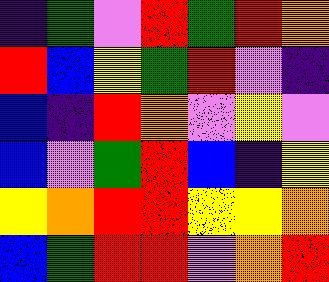[["indigo", "green", "violet", "red", "green", "red", "orange"], ["red", "blue", "yellow", "green", "red", "violet", "indigo"], ["blue", "indigo", "red", "orange", "violet", "yellow", "violet"], ["blue", "violet", "green", "red", "blue", "indigo", "yellow"], ["yellow", "orange", "red", "red", "yellow", "yellow", "orange"], ["blue", "green", "red", "red", "violet", "orange", "red"]]